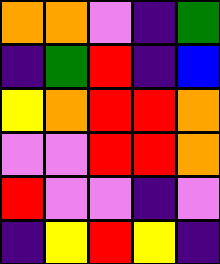[["orange", "orange", "violet", "indigo", "green"], ["indigo", "green", "red", "indigo", "blue"], ["yellow", "orange", "red", "red", "orange"], ["violet", "violet", "red", "red", "orange"], ["red", "violet", "violet", "indigo", "violet"], ["indigo", "yellow", "red", "yellow", "indigo"]]